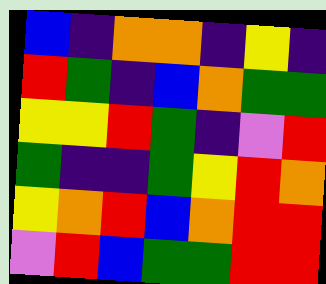[["blue", "indigo", "orange", "orange", "indigo", "yellow", "indigo"], ["red", "green", "indigo", "blue", "orange", "green", "green"], ["yellow", "yellow", "red", "green", "indigo", "violet", "red"], ["green", "indigo", "indigo", "green", "yellow", "red", "orange"], ["yellow", "orange", "red", "blue", "orange", "red", "red"], ["violet", "red", "blue", "green", "green", "red", "red"]]